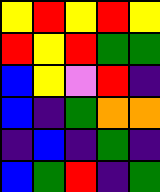[["yellow", "red", "yellow", "red", "yellow"], ["red", "yellow", "red", "green", "green"], ["blue", "yellow", "violet", "red", "indigo"], ["blue", "indigo", "green", "orange", "orange"], ["indigo", "blue", "indigo", "green", "indigo"], ["blue", "green", "red", "indigo", "green"]]